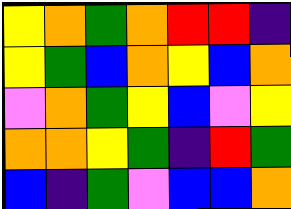[["yellow", "orange", "green", "orange", "red", "red", "indigo"], ["yellow", "green", "blue", "orange", "yellow", "blue", "orange"], ["violet", "orange", "green", "yellow", "blue", "violet", "yellow"], ["orange", "orange", "yellow", "green", "indigo", "red", "green"], ["blue", "indigo", "green", "violet", "blue", "blue", "orange"]]